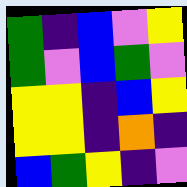[["green", "indigo", "blue", "violet", "yellow"], ["green", "violet", "blue", "green", "violet"], ["yellow", "yellow", "indigo", "blue", "yellow"], ["yellow", "yellow", "indigo", "orange", "indigo"], ["blue", "green", "yellow", "indigo", "violet"]]